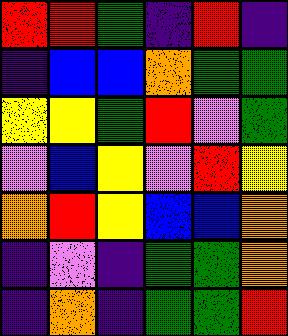[["red", "red", "green", "indigo", "red", "indigo"], ["indigo", "blue", "blue", "orange", "green", "green"], ["yellow", "yellow", "green", "red", "violet", "green"], ["violet", "blue", "yellow", "violet", "red", "yellow"], ["orange", "red", "yellow", "blue", "blue", "orange"], ["indigo", "violet", "indigo", "green", "green", "orange"], ["indigo", "orange", "indigo", "green", "green", "red"]]